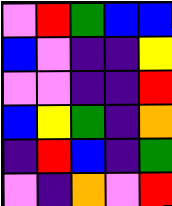[["violet", "red", "green", "blue", "blue"], ["blue", "violet", "indigo", "indigo", "yellow"], ["violet", "violet", "indigo", "indigo", "red"], ["blue", "yellow", "green", "indigo", "orange"], ["indigo", "red", "blue", "indigo", "green"], ["violet", "indigo", "orange", "violet", "red"]]